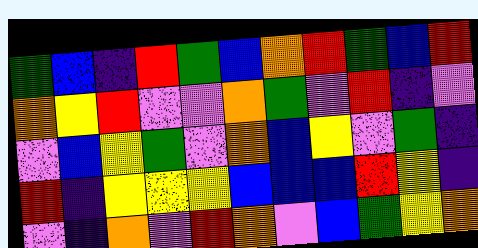[["green", "blue", "indigo", "red", "green", "blue", "orange", "red", "green", "blue", "red"], ["orange", "yellow", "red", "violet", "violet", "orange", "green", "violet", "red", "indigo", "violet"], ["violet", "blue", "yellow", "green", "violet", "orange", "blue", "yellow", "violet", "green", "indigo"], ["red", "indigo", "yellow", "yellow", "yellow", "blue", "blue", "blue", "red", "yellow", "indigo"], ["violet", "indigo", "orange", "violet", "red", "orange", "violet", "blue", "green", "yellow", "orange"]]